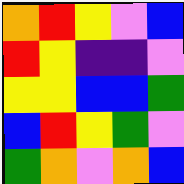[["orange", "red", "yellow", "violet", "blue"], ["red", "yellow", "indigo", "indigo", "violet"], ["yellow", "yellow", "blue", "blue", "green"], ["blue", "red", "yellow", "green", "violet"], ["green", "orange", "violet", "orange", "blue"]]